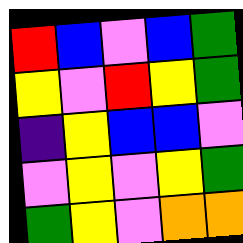[["red", "blue", "violet", "blue", "green"], ["yellow", "violet", "red", "yellow", "green"], ["indigo", "yellow", "blue", "blue", "violet"], ["violet", "yellow", "violet", "yellow", "green"], ["green", "yellow", "violet", "orange", "orange"]]